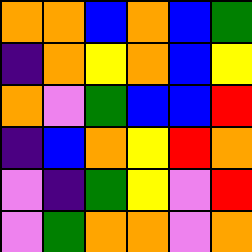[["orange", "orange", "blue", "orange", "blue", "green"], ["indigo", "orange", "yellow", "orange", "blue", "yellow"], ["orange", "violet", "green", "blue", "blue", "red"], ["indigo", "blue", "orange", "yellow", "red", "orange"], ["violet", "indigo", "green", "yellow", "violet", "red"], ["violet", "green", "orange", "orange", "violet", "orange"]]